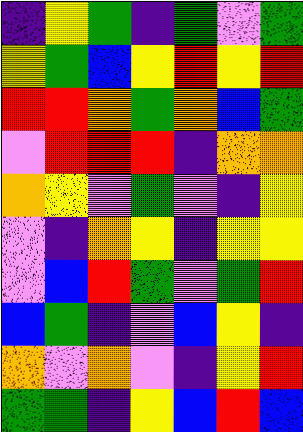[["indigo", "yellow", "green", "indigo", "green", "violet", "green"], ["yellow", "green", "blue", "yellow", "red", "yellow", "red"], ["red", "red", "orange", "green", "orange", "blue", "green"], ["violet", "red", "red", "red", "indigo", "orange", "orange"], ["orange", "yellow", "violet", "green", "violet", "indigo", "yellow"], ["violet", "indigo", "orange", "yellow", "indigo", "yellow", "yellow"], ["violet", "blue", "red", "green", "violet", "green", "red"], ["blue", "green", "indigo", "violet", "blue", "yellow", "indigo"], ["orange", "violet", "orange", "violet", "indigo", "yellow", "red"], ["green", "green", "indigo", "yellow", "blue", "red", "blue"]]